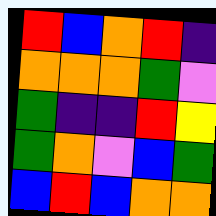[["red", "blue", "orange", "red", "indigo"], ["orange", "orange", "orange", "green", "violet"], ["green", "indigo", "indigo", "red", "yellow"], ["green", "orange", "violet", "blue", "green"], ["blue", "red", "blue", "orange", "orange"]]